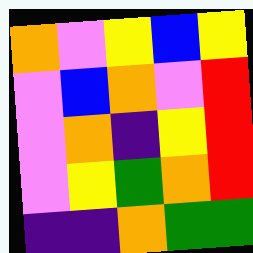[["orange", "violet", "yellow", "blue", "yellow"], ["violet", "blue", "orange", "violet", "red"], ["violet", "orange", "indigo", "yellow", "red"], ["violet", "yellow", "green", "orange", "red"], ["indigo", "indigo", "orange", "green", "green"]]